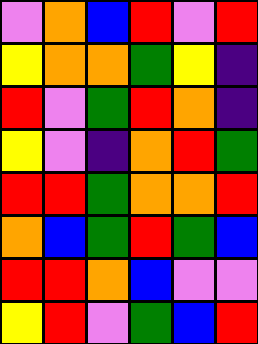[["violet", "orange", "blue", "red", "violet", "red"], ["yellow", "orange", "orange", "green", "yellow", "indigo"], ["red", "violet", "green", "red", "orange", "indigo"], ["yellow", "violet", "indigo", "orange", "red", "green"], ["red", "red", "green", "orange", "orange", "red"], ["orange", "blue", "green", "red", "green", "blue"], ["red", "red", "orange", "blue", "violet", "violet"], ["yellow", "red", "violet", "green", "blue", "red"]]